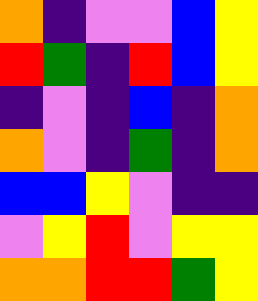[["orange", "indigo", "violet", "violet", "blue", "yellow"], ["red", "green", "indigo", "red", "blue", "yellow"], ["indigo", "violet", "indigo", "blue", "indigo", "orange"], ["orange", "violet", "indigo", "green", "indigo", "orange"], ["blue", "blue", "yellow", "violet", "indigo", "indigo"], ["violet", "yellow", "red", "violet", "yellow", "yellow"], ["orange", "orange", "red", "red", "green", "yellow"]]